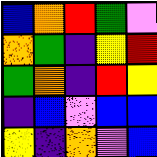[["blue", "orange", "red", "green", "violet"], ["orange", "green", "indigo", "yellow", "red"], ["green", "orange", "indigo", "red", "yellow"], ["indigo", "blue", "violet", "blue", "blue"], ["yellow", "indigo", "orange", "violet", "blue"]]